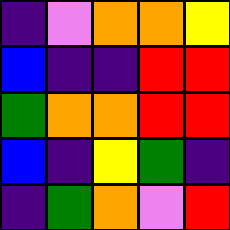[["indigo", "violet", "orange", "orange", "yellow"], ["blue", "indigo", "indigo", "red", "red"], ["green", "orange", "orange", "red", "red"], ["blue", "indigo", "yellow", "green", "indigo"], ["indigo", "green", "orange", "violet", "red"]]